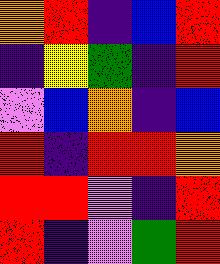[["orange", "red", "indigo", "blue", "red"], ["indigo", "yellow", "green", "indigo", "red"], ["violet", "blue", "orange", "indigo", "blue"], ["red", "indigo", "red", "red", "orange"], ["red", "red", "violet", "indigo", "red"], ["red", "indigo", "violet", "green", "red"]]